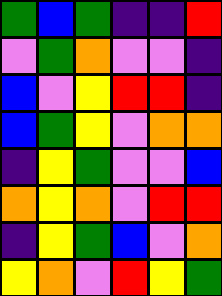[["green", "blue", "green", "indigo", "indigo", "red"], ["violet", "green", "orange", "violet", "violet", "indigo"], ["blue", "violet", "yellow", "red", "red", "indigo"], ["blue", "green", "yellow", "violet", "orange", "orange"], ["indigo", "yellow", "green", "violet", "violet", "blue"], ["orange", "yellow", "orange", "violet", "red", "red"], ["indigo", "yellow", "green", "blue", "violet", "orange"], ["yellow", "orange", "violet", "red", "yellow", "green"]]